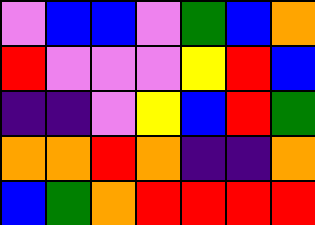[["violet", "blue", "blue", "violet", "green", "blue", "orange"], ["red", "violet", "violet", "violet", "yellow", "red", "blue"], ["indigo", "indigo", "violet", "yellow", "blue", "red", "green"], ["orange", "orange", "red", "orange", "indigo", "indigo", "orange"], ["blue", "green", "orange", "red", "red", "red", "red"]]